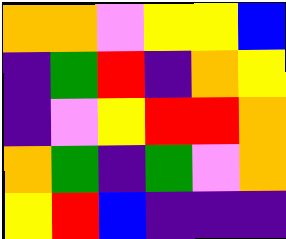[["orange", "orange", "violet", "yellow", "yellow", "blue"], ["indigo", "green", "red", "indigo", "orange", "yellow"], ["indigo", "violet", "yellow", "red", "red", "orange"], ["orange", "green", "indigo", "green", "violet", "orange"], ["yellow", "red", "blue", "indigo", "indigo", "indigo"]]